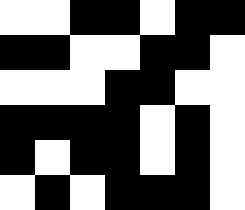[["white", "white", "black", "black", "white", "black", "black"], ["black", "black", "white", "white", "black", "black", "white"], ["white", "white", "white", "black", "black", "white", "white"], ["black", "black", "black", "black", "white", "black", "white"], ["black", "white", "black", "black", "white", "black", "white"], ["white", "black", "white", "black", "black", "black", "white"]]